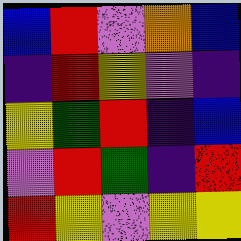[["blue", "red", "violet", "orange", "blue"], ["indigo", "red", "yellow", "violet", "indigo"], ["yellow", "green", "red", "indigo", "blue"], ["violet", "red", "green", "indigo", "red"], ["red", "yellow", "violet", "yellow", "yellow"]]